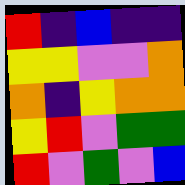[["red", "indigo", "blue", "indigo", "indigo"], ["yellow", "yellow", "violet", "violet", "orange"], ["orange", "indigo", "yellow", "orange", "orange"], ["yellow", "red", "violet", "green", "green"], ["red", "violet", "green", "violet", "blue"]]